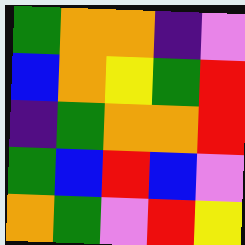[["green", "orange", "orange", "indigo", "violet"], ["blue", "orange", "yellow", "green", "red"], ["indigo", "green", "orange", "orange", "red"], ["green", "blue", "red", "blue", "violet"], ["orange", "green", "violet", "red", "yellow"]]